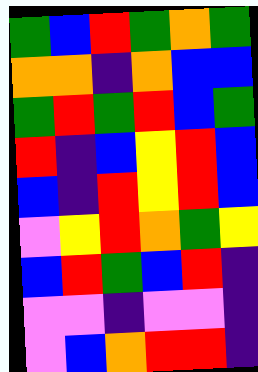[["green", "blue", "red", "green", "orange", "green"], ["orange", "orange", "indigo", "orange", "blue", "blue"], ["green", "red", "green", "red", "blue", "green"], ["red", "indigo", "blue", "yellow", "red", "blue"], ["blue", "indigo", "red", "yellow", "red", "blue"], ["violet", "yellow", "red", "orange", "green", "yellow"], ["blue", "red", "green", "blue", "red", "indigo"], ["violet", "violet", "indigo", "violet", "violet", "indigo"], ["violet", "blue", "orange", "red", "red", "indigo"]]